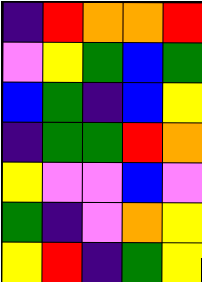[["indigo", "red", "orange", "orange", "red"], ["violet", "yellow", "green", "blue", "green"], ["blue", "green", "indigo", "blue", "yellow"], ["indigo", "green", "green", "red", "orange"], ["yellow", "violet", "violet", "blue", "violet"], ["green", "indigo", "violet", "orange", "yellow"], ["yellow", "red", "indigo", "green", "yellow"]]